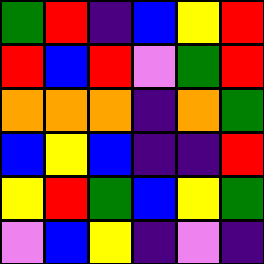[["green", "red", "indigo", "blue", "yellow", "red"], ["red", "blue", "red", "violet", "green", "red"], ["orange", "orange", "orange", "indigo", "orange", "green"], ["blue", "yellow", "blue", "indigo", "indigo", "red"], ["yellow", "red", "green", "blue", "yellow", "green"], ["violet", "blue", "yellow", "indigo", "violet", "indigo"]]